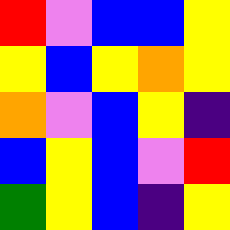[["red", "violet", "blue", "blue", "yellow"], ["yellow", "blue", "yellow", "orange", "yellow"], ["orange", "violet", "blue", "yellow", "indigo"], ["blue", "yellow", "blue", "violet", "red"], ["green", "yellow", "blue", "indigo", "yellow"]]